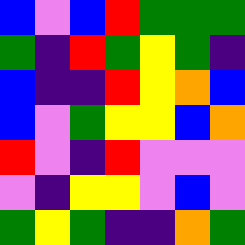[["blue", "violet", "blue", "red", "green", "green", "green"], ["green", "indigo", "red", "green", "yellow", "green", "indigo"], ["blue", "indigo", "indigo", "red", "yellow", "orange", "blue"], ["blue", "violet", "green", "yellow", "yellow", "blue", "orange"], ["red", "violet", "indigo", "red", "violet", "violet", "violet"], ["violet", "indigo", "yellow", "yellow", "violet", "blue", "violet"], ["green", "yellow", "green", "indigo", "indigo", "orange", "green"]]